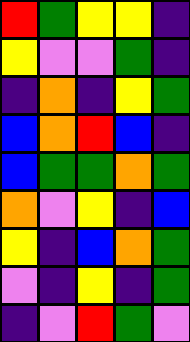[["red", "green", "yellow", "yellow", "indigo"], ["yellow", "violet", "violet", "green", "indigo"], ["indigo", "orange", "indigo", "yellow", "green"], ["blue", "orange", "red", "blue", "indigo"], ["blue", "green", "green", "orange", "green"], ["orange", "violet", "yellow", "indigo", "blue"], ["yellow", "indigo", "blue", "orange", "green"], ["violet", "indigo", "yellow", "indigo", "green"], ["indigo", "violet", "red", "green", "violet"]]